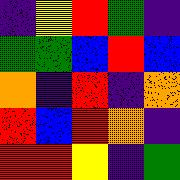[["indigo", "yellow", "red", "green", "indigo"], ["green", "green", "blue", "red", "blue"], ["orange", "indigo", "red", "indigo", "orange"], ["red", "blue", "red", "orange", "indigo"], ["red", "red", "yellow", "indigo", "green"]]